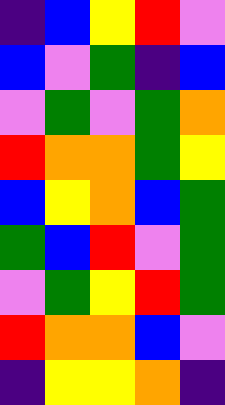[["indigo", "blue", "yellow", "red", "violet"], ["blue", "violet", "green", "indigo", "blue"], ["violet", "green", "violet", "green", "orange"], ["red", "orange", "orange", "green", "yellow"], ["blue", "yellow", "orange", "blue", "green"], ["green", "blue", "red", "violet", "green"], ["violet", "green", "yellow", "red", "green"], ["red", "orange", "orange", "blue", "violet"], ["indigo", "yellow", "yellow", "orange", "indigo"]]